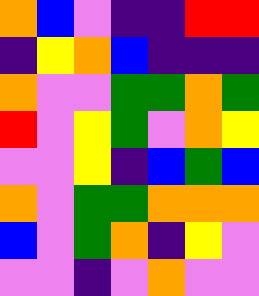[["orange", "blue", "violet", "indigo", "indigo", "red", "red"], ["indigo", "yellow", "orange", "blue", "indigo", "indigo", "indigo"], ["orange", "violet", "violet", "green", "green", "orange", "green"], ["red", "violet", "yellow", "green", "violet", "orange", "yellow"], ["violet", "violet", "yellow", "indigo", "blue", "green", "blue"], ["orange", "violet", "green", "green", "orange", "orange", "orange"], ["blue", "violet", "green", "orange", "indigo", "yellow", "violet"], ["violet", "violet", "indigo", "violet", "orange", "violet", "violet"]]